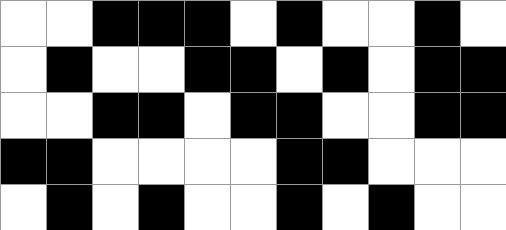[["white", "white", "black", "black", "black", "white", "black", "white", "white", "black", "white"], ["white", "black", "white", "white", "black", "black", "white", "black", "white", "black", "black"], ["white", "white", "black", "black", "white", "black", "black", "white", "white", "black", "black"], ["black", "black", "white", "white", "white", "white", "black", "black", "white", "white", "white"], ["white", "black", "white", "black", "white", "white", "black", "white", "black", "white", "white"]]